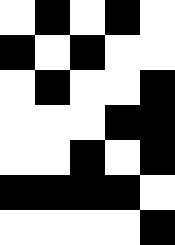[["white", "black", "white", "black", "white"], ["black", "white", "black", "white", "white"], ["white", "black", "white", "white", "black"], ["white", "white", "white", "black", "black"], ["white", "white", "black", "white", "black"], ["black", "black", "black", "black", "white"], ["white", "white", "white", "white", "black"]]